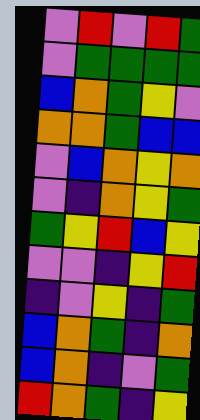[["violet", "red", "violet", "red", "green"], ["violet", "green", "green", "green", "green"], ["blue", "orange", "green", "yellow", "violet"], ["orange", "orange", "green", "blue", "blue"], ["violet", "blue", "orange", "yellow", "orange"], ["violet", "indigo", "orange", "yellow", "green"], ["green", "yellow", "red", "blue", "yellow"], ["violet", "violet", "indigo", "yellow", "red"], ["indigo", "violet", "yellow", "indigo", "green"], ["blue", "orange", "green", "indigo", "orange"], ["blue", "orange", "indigo", "violet", "green"], ["red", "orange", "green", "indigo", "yellow"]]